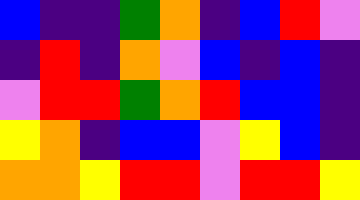[["blue", "indigo", "indigo", "green", "orange", "indigo", "blue", "red", "violet"], ["indigo", "red", "indigo", "orange", "violet", "blue", "indigo", "blue", "indigo"], ["violet", "red", "red", "green", "orange", "red", "blue", "blue", "indigo"], ["yellow", "orange", "indigo", "blue", "blue", "violet", "yellow", "blue", "indigo"], ["orange", "orange", "yellow", "red", "red", "violet", "red", "red", "yellow"]]